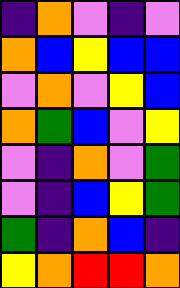[["indigo", "orange", "violet", "indigo", "violet"], ["orange", "blue", "yellow", "blue", "blue"], ["violet", "orange", "violet", "yellow", "blue"], ["orange", "green", "blue", "violet", "yellow"], ["violet", "indigo", "orange", "violet", "green"], ["violet", "indigo", "blue", "yellow", "green"], ["green", "indigo", "orange", "blue", "indigo"], ["yellow", "orange", "red", "red", "orange"]]